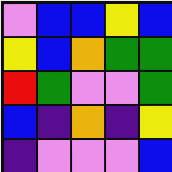[["violet", "blue", "blue", "yellow", "blue"], ["yellow", "blue", "orange", "green", "green"], ["red", "green", "violet", "violet", "green"], ["blue", "indigo", "orange", "indigo", "yellow"], ["indigo", "violet", "violet", "violet", "blue"]]